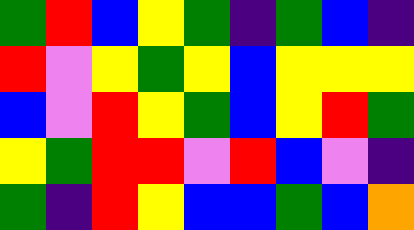[["green", "red", "blue", "yellow", "green", "indigo", "green", "blue", "indigo"], ["red", "violet", "yellow", "green", "yellow", "blue", "yellow", "yellow", "yellow"], ["blue", "violet", "red", "yellow", "green", "blue", "yellow", "red", "green"], ["yellow", "green", "red", "red", "violet", "red", "blue", "violet", "indigo"], ["green", "indigo", "red", "yellow", "blue", "blue", "green", "blue", "orange"]]